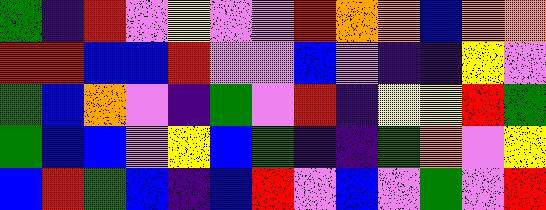[["green", "indigo", "red", "violet", "yellow", "violet", "violet", "red", "orange", "orange", "blue", "orange", "orange"], ["red", "red", "blue", "blue", "red", "violet", "violet", "blue", "violet", "indigo", "indigo", "yellow", "violet"], ["green", "blue", "orange", "violet", "indigo", "green", "violet", "red", "indigo", "yellow", "yellow", "red", "green"], ["green", "blue", "blue", "violet", "yellow", "blue", "green", "indigo", "indigo", "green", "orange", "violet", "yellow"], ["blue", "red", "green", "blue", "indigo", "blue", "red", "violet", "blue", "violet", "green", "violet", "red"]]